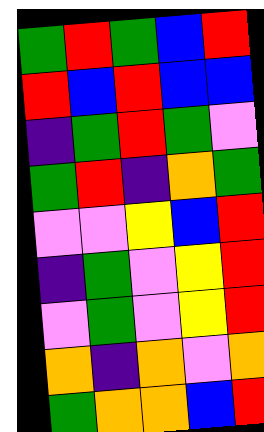[["green", "red", "green", "blue", "red"], ["red", "blue", "red", "blue", "blue"], ["indigo", "green", "red", "green", "violet"], ["green", "red", "indigo", "orange", "green"], ["violet", "violet", "yellow", "blue", "red"], ["indigo", "green", "violet", "yellow", "red"], ["violet", "green", "violet", "yellow", "red"], ["orange", "indigo", "orange", "violet", "orange"], ["green", "orange", "orange", "blue", "red"]]